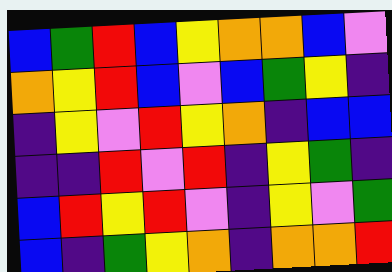[["blue", "green", "red", "blue", "yellow", "orange", "orange", "blue", "violet"], ["orange", "yellow", "red", "blue", "violet", "blue", "green", "yellow", "indigo"], ["indigo", "yellow", "violet", "red", "yellow", "orange", "indigo", "blue", "blue"], ["indigo", "indigo", "red", "violet", "red", "indigo", "yellow", "green", "indigo"], ["blue", "red", "yellow", "red", "violet", "indigo", "yellow", "violet", "green"], ["blue", "indigo", "green", "yellow", "orange", "indigo", "orange", "orange", "red"]]